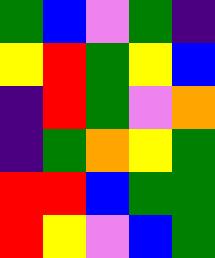[["green", "blue", "violet", "green", "indigo"], ["yellow", "red", "green", "yellow", "blue"], ["indigo", "red", "green", "violet", "orange"], ["indigo", "green", "orange", "yellow", "green"], ["red", "red", "blue", "green", "green"], ["red", "yellow", "violet", "blue", "green"]]